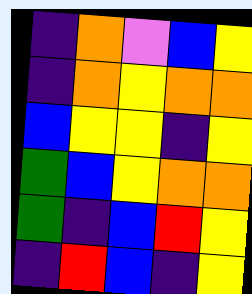[["indigo", "orange", "violet", "blue", "yellow"], ["indigo", "orange", "yellow", "orange", "orange"], ["blue", "yellow", "yellow", "indigo", "yellow"], ["green", "blue", "yellow", "orange", "orange"], ["green", "indigo", "blue", "red", "yellow"], ["indigo", "red", "blue", "indigo", "yellow"]]